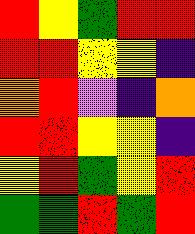[["red", "yellow", "green", "red", "red"], ["red", "red", "yellow", "yellow", "indigo"], ["orange", "red", "violet", "indigo", "orange"], ["red", "red", "yellow", "yellow", "indigo"], ["yellow", "red", "green", "yellow", "red"], ["green", "green", "red", "green", "red"]]